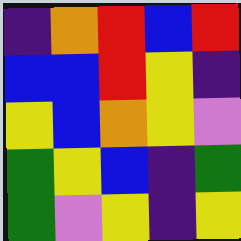[["indigo", "orange", "red", "blue", "red"], ["blue", "blue", "red", "yellow", "indigo"], ["yellow", "blue", "orange", "yellow", "violet"], ["green", "yellow", "blue", "indigo", "green"], ["green", "violet", "yellow", "indigo", "yellow"]]